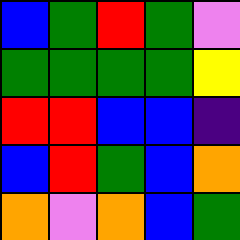[["blue", "green", "red", "green", "violet"], ["green", "green", "green", "green", "yellow"], ["red", "red", "blue", "blue", "indigo"], ["blue", "red", "green", "blue", "orange"], ["orange", "violet", "orange", "blue", "green"]]